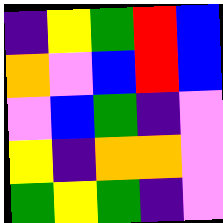[["indigo", "yellow", "green", "red", "blue"], ["orange", "violet", "blue", "red", "blue"], ["violet", "blue", "green", "indigo", "violet"], ["yellow", "indigo", "orange", "orange", "violet"], ["green", "yellow", "green", "indigo", "violet"]]